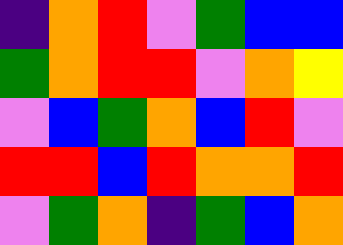[["indigo", "orange", "red", "violet", "green", "blue", "blue"], ["green", "orange", "red", "red", "violet", "orange", "yellow"], ["violet", "blue", "green", "orange", "blue", "red", "violet"], ["red", "red", "blue", "red", "orange", "orange", "red"], ["violet", "green", "orange", "indigo", "green", "blue", "orange"]]